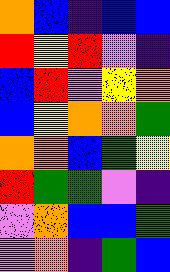[["orange", "blue", "indigo", "blue", "blue"], ["red", "yellow", "red", "violet", "indigo"], ["blue", "red", "violet", "yellow", "orange"], ["blue", "yellow", "orange", "orange", "green"], ["orange", "orange", "blue", "green", "yellow"], ["red", "green", "green", "violet", "indigo"], ["violet", "orange", "blue", "blue", "green"], ["violet", "orange", "indigo", "green", "blue"]]